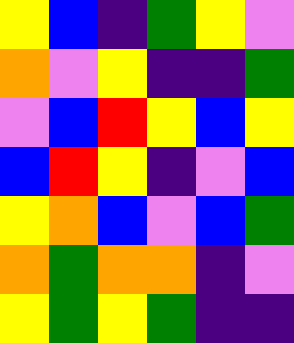[["yellow", "blue", "indigo", "green", "yellow", "violet"], ["orange", "violet", "yellow", "indigo", "indigo", "green"], ["violet", "blue", "red", "yellow", "blue", "yellow"], ["blue", "red", "yellow", "indigo", "violet", "blue"], ["yellow", "orange", "blue", "violet", "blue", "green"], ["orange", "green", "orange", "orange", "indigo", "violet"], ["yellow", "green", "yellow", "green", "indigo", "indigo"]]